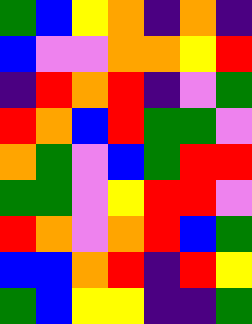[["green", "blue", "yellow", "orange", "indigo", "orange", "indigo"], ["blue", "violet", "violet", "orange", "orange", "yellow", "red"], ["indigo", "red", "orange", "red", "indigo", "violet", "green"], ["red", "orange", "blue", "red", "green", "green", "violet"], ["orange", "green", "violet", "blue", "green", "red", "red"], ["green", "green", "violet", "yellow", "red", "red", "violet"], ["red", "orange", "violet", "orange", "red", "blue", "green"], ["blue", "blue", "orange", "red", "indigo", "red", "yellow"], ["green", "blue", "yellow", "yellow", "indigo", "indigo", "green"]]